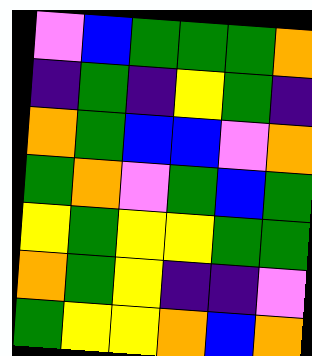[["violet", "blue", "green", "green", "green", "orange"], ["indigo", "green", "indigo", "yellow", "green", "indigo"], ["orange", "green", "blue", "blue", "violet", "orange"], ["green", "orange", "violet", "green", "blue", "green"], ["yellow", "green", "yellow", "yellow", "green", "green"], ["orange", "green", "yellow", "indigo", "indigo", "violet"], ["green", "yellow", "yellow", "orange", "blue", "orange"]]